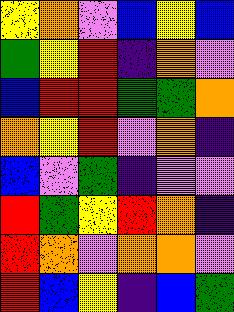[["yellow", "orange", "violet", "blue", "yellow", "blue"], ["green", "yellow", "red", "indigo", "orange", "violet"], ["blue", "red", "red", "green", "green", "orange"], ["orange", "yellow", "red", "violet", "orange", "indigo"], ["blue", "violet", "green", "indigo", "violet", "violet"], ["red", "green", "yellow", "red", "orange", "indigo"], ["red", "orange", "violet", "orange", "orange", "violet"], ["red", "blue", "yellow", "indigo", "blue", "green"]]